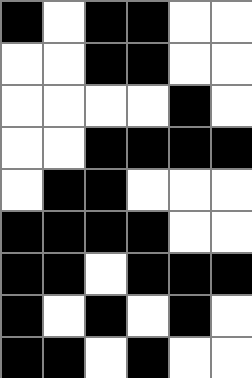[["black", "white", "black", "black", "white", "white"], ["white", "white", "black", "black", "white", "white"], ["white", "white", "white", "white", "black", "white"], ["white", "white", "black", "black", "black", "black"], ["white", "black", "black", "white", "white", "white"], ["black", "black", "black", "black", "white", "white"], ["black", "black", "white", "black", "black", "black"], ["black", "white", "black", "white", "black", "white"], ["black", "black", "white", "black", "white", "white"]]